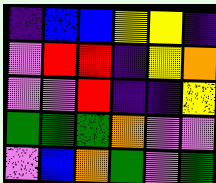[["indigo", "blue", "blue", "yellow", "yellow", "indigo"], ["violet", "red", "red", "indigo", "yellow", "orange"], ["violet", "violet", "red", "indigo", "indigo", "yellow"], ["green", "green", "green", "orange", "violet", "violet"], ["violet", "blue", "orange", "green", "violet", "green"]]